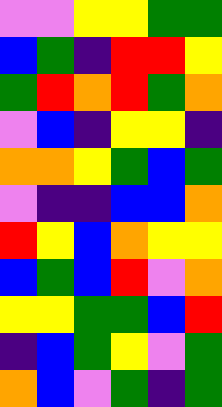[["violet", "violet", "yellow", "yellow", "green", "green"], ["blue", "green", "indigo", "red", "red", "yellow"], ["green", "red", "orange", "red", "green", "orange"], ["violet", "blue", "indigo", "yellow", "yellow", "indigo"], ["orange", "orange", "yellow", "green", "blue", "green"], ["violet", "indigo", "indigo", "blue", "blue", "orange"], ["red", "yellow", "blue", "orange", "yellow", "yellow"], ["blue", "green", "blue", "red", "violet", "orange"], ["yellow", "yellow", "green", "green", "blue", "red"], ["indigo", "blue", "green", "yellow", "violet", "green"], ["orange", "blue", "violet", "green", "indigo", "green"]]